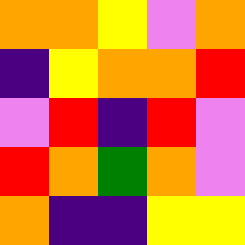[["orange", "orange", "yellow", "violet", "orange"], ["indigo", "yellow", "orange", "orange", "red"], ["violet", "red", "indigo", "red", "violet"], ["red", "orange", "green", "orange", "violet"], ["orange", "indigo", "indigo", "yellow", "yellow"]]